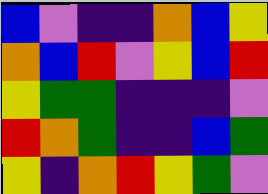[["blue", "violet", "indigo", "indigo", "orange", "blue", "yellow"], ["orange", "blue", "red", "violet", "yellow", "blue", "red"], ["yellow", "green", "green", "indigo", "indigo", "indigo", "violet"], ["red", "orange", "green", "indigo", "indigo", "blue", "green"], ["yellow", "indigo", "orange", "red", "yellow", "green", "violet"]]